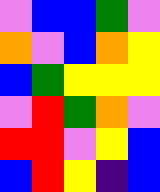[["violet", "blue", "blue", "green", "violet"], ["orange", "violet", "blue", "orange", "yellow"], ["blue", "green", "yellow", "yellow", "yellow"], ["violet", "red", "green", "orange", "violet"], ["red", "red", "violet", "yellow", "blue"], ["blue", "red", "yellow", "indigo", "blue"]]